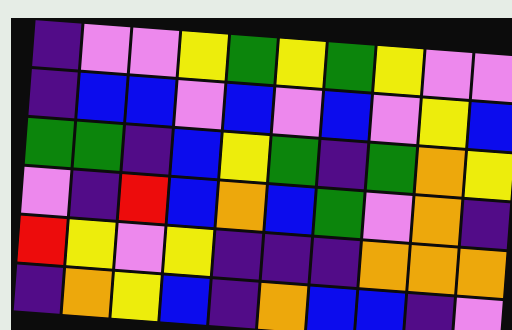[["indigo", "violet", "violet", "yellow", "green", "yellow", "green", "yellow", "violet", "violet"], ["indigo", "blue", "blue", "violet", "blue", "violet", "blue", "violet", "yellow", "blue"], ["green", "green", "indigo", "blue", "yellow", "green", "indigo", "green", "orange", "yellow"], ["violet", "indigo", "red", "blue", "orange", "blue", "green", "violet", "orange", "indigo"], ["red", "yellow", "violet", "yellow", "indigo", "indigo", "indigo", "orange", "orange", "orange"], ["indigo", "orange", "yellow", "blue", "indigo", "orange", "blue", "blue", "indigo", "violet"]]